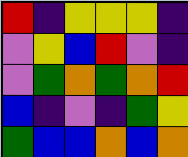[["red", "indigo", "yellow", "yellow", "yellow", "indigo"], ["violet", "yellow", "blue", "red", "violet", "indigo"], ["violet", "green", "orange", "green", "orange", "red"], ["blue", "indigo", "violet", "indigo", "green", "yellow"], ["green", "blue", "blue", "orange", "blue", "orange"]]